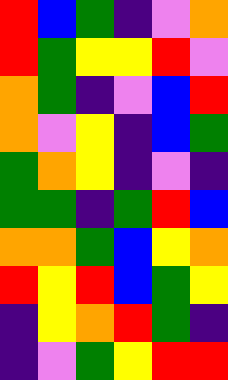[["red", "blue", "green", "indigo", "violet", "orange"], ["red", "green", "yellow", "yellow", "red", "violet"], ["orange", "green", "indigo", "violet", "blue", "red"], ["orange", "violet", "yellow", "indigo", "blue", "green"], ["green", "orange", "yellow", "indigo", "violet", "indigo"], ["green", "green", "indigo", "green", "red", "blue"], ["orange", "orange", "green", "blue", "yellow", "orange"], ["red", "yellow", "red", "blue", "green", "yellow"], ["indigo", "yellow", "orange", "red", "green", "indigo"], ["indigo", "violet", "green", "yellow", "red", "red"]]